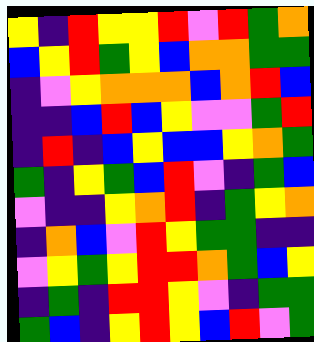[["yellow", "indigo", "red", "yellow", "yellow", "red", "violet", "red", "green", "orange"], ["blue", "yellow", "red", "green", "yellow", "blue", "orange", "orange", "green", "green"], ["indigo", "violet", "yellow", "orange", "orange", "orange", "blue", "orange", "red", "blue"], ["indigo", "indigo", "blue", "red", "blue", "yellow", "violet", "violet", "green", "red"], ["indigo", "red", "indigo", "blue", "yellow", "blue", "blue", "yellow", "orange", "green"], ["green", "indigo", "yellow", "green", "blue", "red", "violet", "indigo", "green", "blue"], ["violet", "indigo", "indigo", "yellow", "orange", "red", "indigo", "green", "yellow", "orange"], ["indigo", "orange", "blue", "violet", "red", "yellow", "green", "green", "indigo", "indigo"], ["violet", "yellow", "green", "yellow", "red", "red", "orange", "green", "blue", "yellow"], ["indigo", "green", "indigo", "red", "red", "yellow", "violet", "indigo", "green", "green"], ["green", "blue", "indigo", "yellow", "red", "yellow", "blue", "red", "violet", "green"]]